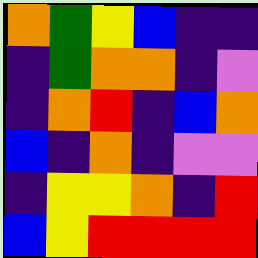[["orange", "green", "yellow", "blue", "indigo", "indigo"], ["indigo", "green", "orange", "orange", "indigo", "violet"], ["indigo", "orange", "red", "indigo", "blue", "orange"], ["blue", "indigo", "orange", "indigo", "violet", "violet"], ["indigo", "yellow", "yellow", "orange", "indigo", "red"], ["blue", "yellow", "red", "red", "red", "red"]]